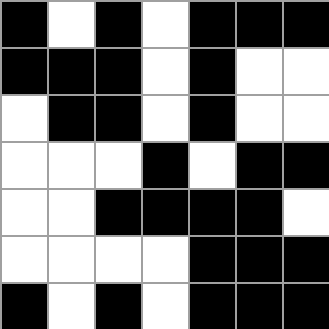[["black", "white", "black", "white", "black", "black", "black"], ["black", "black", "black", "white", "black", "white", "white"], ["white", "black", "black", "white", "black", "white", "white"], ["white", "white", "white", "black", "white", "black", "black"], ["white", "white", "black", "black", "black", "black", "white"], ["white", "white", "white", "white", "black", "black", "black"], ["black", "white", "black", "white", "black", "black", "black"]]